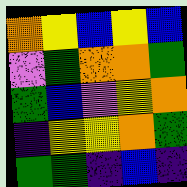[["orange", "yellow", "blue", "yellow", "blue"], ["violet", "green", "orange", "orange", "green"], ["green", "blue", "violet", "yellow", "orange"], ["indigo", "yellow", "yellow", "orange", "green"], ["green", "green", "indigo", "blue", "indigo"]]